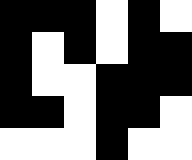[["black", "black", "black", "white", "black", "white"], ["black", "white", "black", "white", "black", "black"], ["black", "white", "white", "black", "black", "black"], ["black", "black", "white", "black", "black", "white"], ["white", "white", "white", "black", "white", "white"]]